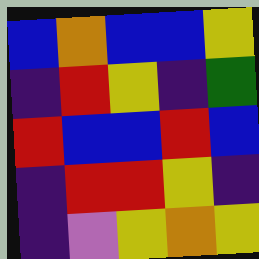[["blue", "orange", "blue", "blue", "yellow"], ["indigo", "red", "yellow", "indigo", "green"], ["red", "blue", "blue", "red", "blue"], ["indigo", "red", "red", "yellow", "indigo"], ["indigo", "violet", "yellow", "orange", "yellow"]]